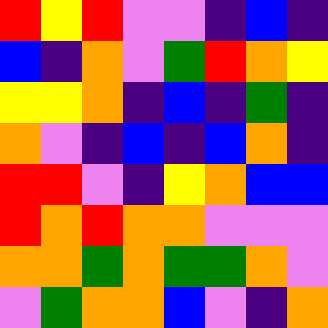[["red", "yellow", "red", "violet", "violet", "indigo", "blue", "indigo"], ["blue", "indigo", "orange", "violet", "green", "red", "orange", "yellow"], ["yellow", "yellow", "orange", "indigo", "blue", "indigo", "green", "indigo"], ["orange", "violet", "indigo", "blue", "indigo", "blue", "orange", "indigo"], ["red", "red", "violet", "indigo", "yellow", "orange", "blue", "blue"], ["red", "orange", "red", "orange", "orange", "violet", "violet", "violet"], ["orange", "orange", "green", "orange", "green", "green", "orange", "violet"], ["violet", "green", "orange", "orange", "blue", "violet", "indigo", "orange"]]